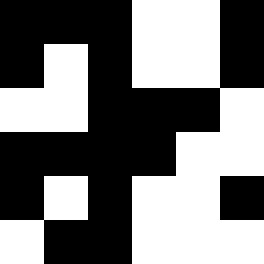[["black", "black", "black", "white", "white", "black"], ["black", "white", "black", "white", "white", "black"], ["white", "white", "black", "black", "black", "white"], ["black", "black", "black", "black", "white", "white"], ["black", "white", "black", "white", "white", "black"], ["white", "black", "black", "white", "white", "white"]]